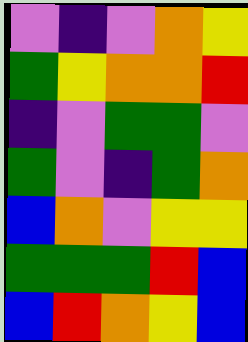[["violet", "indigo", "violet", "orange", "yellow"], ["green", "yellow", "orange", "orange", "red"], ["indigo", "violet", "green", "green", "violet"], ["green", "violet", "indigo", "green", "orange"], ["blue", "orange", "violet", "yellow", "yellow"], ["green", "green", "green", "red", "blue"], ["blue", "red", "orange", "yellow", "blue"]]